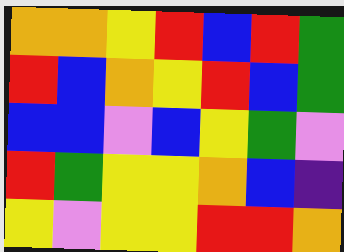[["orange", "orange", "yellow", "red", "blue", "red", "green"], ["red", "blue", "orange", "yellow", "red", "blue", "green"], ["blue", "blue", "violet", "blue", "yellow", "green", "violet"], ["red", "green", "yellow", "yellow", "orange", "blue", "indigo"], ["yellow", "violet", "yellow", "yellow", "red", "red", "orange"]]